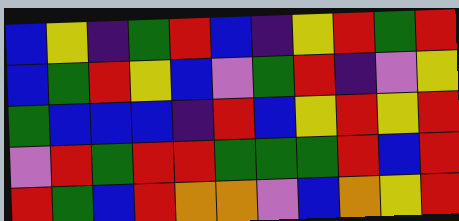[["blue", "yellow", "indigo", "green", "red", "blue", "indigo", "yellow", "red", "green", "red"], ["blue", "green", "red", "yellow", "blue", "violet", "green", "red", "indigo", "violet", "yellow"], ["green", "blue", "blue", "blue", "indigo", "red", "blue", "yellow", "red", "yellow", "red"], ["violet", "red", "green", "red", "red", "green", "green", "green", "red", "blue", "red"], ["red", "green", "blue", "red", "orange", "orange", "violet", "blue", "orange", "yellow", "red"]]